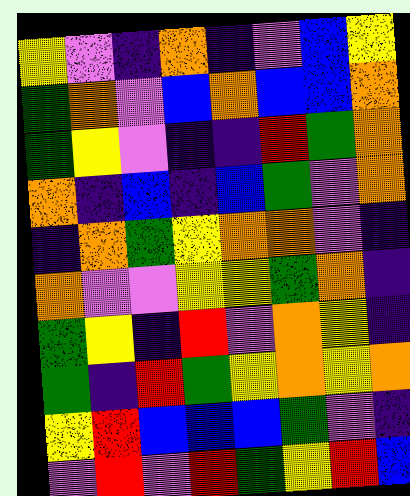[["yellow", "violet", "indigo", "orange", "indigo", "violet", "blue", "yellow"], ["green", "orange", "violet", "blue", "orange", "blue", "blue", "orange"], ["green", "yellow", "violet", "indigo", "indigo", "red", "green", "orange"], ["orange", "indigo", "blue", "indigo", "blue", "green", "violet", "orange"], ["indigo", "orange", "green", "yellow", "orange", "orange", "violet", "indigo"], ["orange", "violet", "violet", "yellow", "yellow", "green", "orange", "indigo"], ["green", "yellow", "indigo", "red", "violet", "orange", "yellow", "indigo"], ["green", "indigo", "red", "green", "yellow", "orange", "yellow", "orange"], ["yellow", "red", "blue", "blue", "blue", "green", "violet", "indigo"], ["violet", "red", "violet", "red", "green", "yellow", "red", "blue"]]